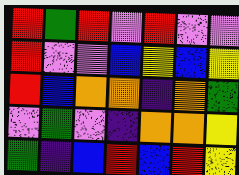[["red", "green", "red", "violet", "red", "violet", "violet"], ["red", "violet", "violet", "blue", "yellow", "blue", "yellow"], ["red", "blue", "orange", "orange", "indigo", "orange", "green"], ["violet", "green", "violet", "indigo", "orange", "orange", "yellow"], ["green", "indigo", "blue", "red", "blue", "red", "yellow"]]